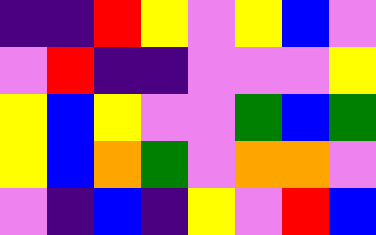[["indigo", "indigo", "red", "yellow", "violet", "yellow", "blue", "violet"], ["violet", "red", "indigo", "indigo", "violet", "violet", "violet", "yellow"], ["yellow", "blue", "yellow", "violet", "violet", "green", "blue", "green"], ["yellow", "blue", "orange", "green", "violet", "orange", "orange", "violet"], ["violet", "indigo", "blue", "indigo", "yellow", "violet", "red", "blue"]]